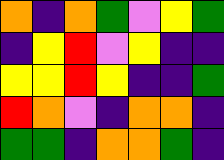[["orange", "indigo", "orange", "green", "violet", "yellow", "green"], ["indigo", "yellow", "red", "violet", "yellow", "indigo", "indigo"], ["yellow", "yellow", "red", "yellow", "indigo", "indigo", "green"], ["red", "orange", "violet", "indigo", "orange", "orange", "indigo"], ["green", "green", "indigo", "orange", "orange", "green", "indigo"]]